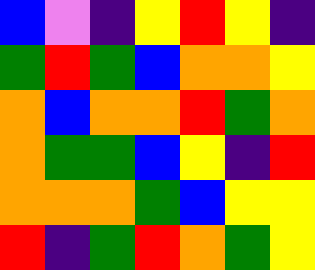[["blue", "violet", "indigo", "yellow", "red", "yellow", "indigo"], ["green", "red", "green", "blue", "orange", "orange", "yellow"], ["orange", "blue", "orange", "orange", "red", "green", "orange"], ["orange", "green", "green", "blue", "yellow", "indigo", "red"], ["orange", "orange", "orange", "green", "blue", "yellow", "yellow"], ["red", "indigo", "green", "red", "orange", "green", "yellow"]]